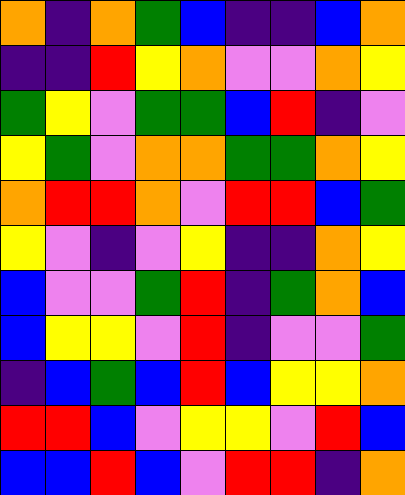[["orange", "indigo", "orange", "green", "blue", "indigo", "indigo", "blue", "orange"], ["indigo", "indigo", "red", "yellow", "orange", "violet", "violet", "orange", "yellow"], ["green", "yellow", "violet", "green", "green", "blue", "red", "indigo", "violet"], ["yellow", "green", "violet", "orange", "orange", "green", "green", "orange", "yellow"], ["orange", "red", "red", "orange", "violet", "red", "red", "blue", "green"], ["yellow", "violet", "indigo", "violet", "yellow", "indigo", "indigo", "orange", "yellow"], ["blue", "violet", "violet", "green", "red", "indigo", "green", "orange", "blue"], ["blue", "yellow", "yellow", "violet", "red", "indigo", "violet", "violet", "green"], ["indigo", "blue", "green", "blue", "red", "blue", "yellow", "yellow", "orange"], ["red", "red", "blue", "violet", "yellow", "yellow", "violet", "red", "blue"], ["blue", "blue", "red", "blue", "violet", "red", "red", "indigo", "orange"]]